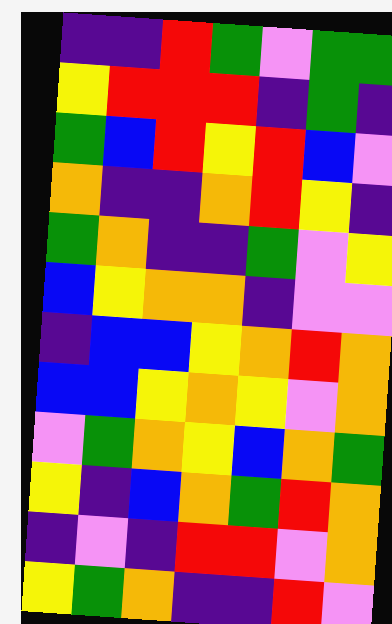[["indigo", "indigo", "red", "green", "violet", "green", "green"], ["yellow", "red", "red", "red", "indigo", "green", "indigo"], ["green", "blue", "red", "yellow", "red", "blue", "violet"], ["orange", "indigo", "indigo", "orange", "red", "yellow", "indigo"], ["green", "orange", "indigo", "indigo", "green", "violet", "yellow"], ["blue", "yellow", "orange", "orange", "indigo", "violet", "violet"], ["indigo", "blue", "blue", "yellow", "orange", "red", "orange"], ["blue", "blue", "yellow", "orange", "yellow", "violet", "orange"], ["violet", "green", "orange", "yellow", "blue", "orange", "green"], ["yellow", "indigo", "blue", "orange", "green", "red", "orange"], ["indigo", "violet", "indigo", "red", "red", "violet", "orange"], ["yellow", "green", "orange", "indigo", "indigo", "red", "violet"]]